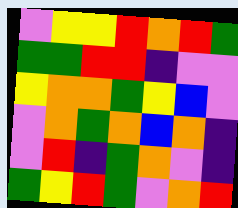[["violet", "yellow", "yellow", "red", "orange", "red", "green"], ["green", "green", "red", "red", "indigo", "violet", "violet"], ["yellow", "orange", "orange", "green", "yellow", "blue", "violet"], ["violet", "orange", "green", "orange", "blue", "orange", "indigo"], ["violet", "red", "indigo", "green", "orange", "violet", "indigo"], ["green", "yellow", "red", "green", "violet", "orange", "red"]]